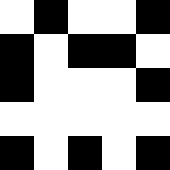[["white", "black", "white", "white", "black"], ["black", "white", "black", "black", "white"], ["black", "white", "white", "white", "black"], ["white", "white", "white", "white", "white"], ["black", "white", "black", "white", "black"]]